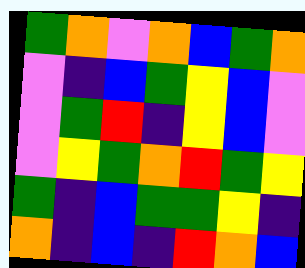[["green", "orange", "violet", "orange", "blue", "green", "orange"], ["violet", "indigo", "blue", "green", "yellow", "blue", "violet"], ["violet", "green", "red", "indigo", "yellow", "blue", "violet"], ["violet", "yellow", "green", "orange", "red", "green", "yellow"], ["green", "indigo", "blue", "green", "green", "yellow", "indigo"], ["orange", "indigo", "blue", "indigo", "red", "orange", "blue"]]